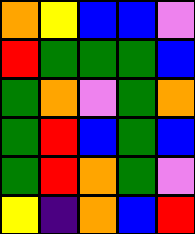[["orange", "yellow", "blue", "blue", "violet"], ["red", "green", "green", "green", "blue"], ["green", "orange", "violet", "green", "orange"], ["green", "red", "blue", "green", "blue"], ["green", "red", "orange", "green", "violet"], ["yellow", "indigo", "orange", "blue", "red"]]